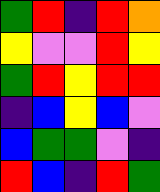[["green", "red", "indigo", "red", "orange"], ["yellow", "violet", "violet", "red", "yellow"], ["green", "red", "yellow", "red", "red"], ["indigo", "blue", "yellow", "blue", "violet"], ["blue", "green", "green", "violet", "indigo"], ["red", "blue", "indigo", "red", "green"]]